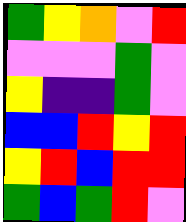[["green", "yellow", "orange", "violet", "red"], ["violet", "violet", "violet", "green", "violet"], ["yellow", "indigo", "indigo", "green", "violet"], ["blue", "blue", "red", "yellow", "red"], ["yellow", "red", "blue", "red", "red"], ["green", "blue", "green", "red", "violet"]]